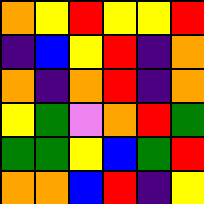[["orange", "yellow", "red", "yellow", "yellow", "red"], ["indigo", "blue", "yellow", "red", "indigo", "orange"], ["orange", "indigo", "orange", "red", "indigo", "orange"], ["yellow", "green", "violet", "orange", "red", "green"], ["green", "green", "yellow", "blue", "green", "red"], ["orange", "orange", "blue", "red", "indigo", "yellow"]]